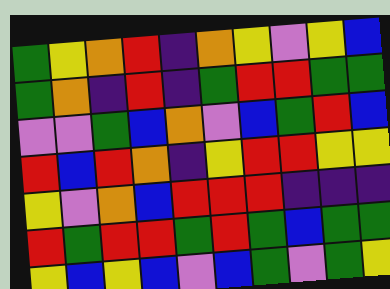[["green", "yellow", "orange", "red", "indigo", "orange", "yellow", "violet", "yellow", "blue"], ["green", "orange", "indigo", "red", "indigo", "green", "red", "red", "green", "green"], ["violet", "violet", "green", "blue", "orange", "violet", "blue", "green", "red", "blue"], ["red", "blue", "red", "orange", "indigo", "yellow", "red", "red", "yellow", "yellow"], ["yellow", "violet", "orange", "blue", "red", "red", "red", "indigo", "indigo", "indigo"], ["red", "green", "red", "red", "green", "red", "green", "blue", "green", "green"], ["yellow", "blue", "yellow", "blue", "violet", "blue", "green", "violet", "green", "yellow"]]